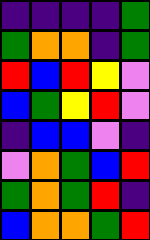[["indigo", "indigo", "indigo", "indigo", "green"], ["green", "orange", "orange", "indigo", "green"], ["red", "blue", "red", "yellow", "violet"], ["blue", "green", "yellow", "red", "violet"], ["indigo", "blue", "blue", "violet", "indigo"], ["violet", "orange", "green", "blue", "red"], ["green", "orange", "green", "red", "indigo"], ["blue", "orange", "orange", "green", "red"]]